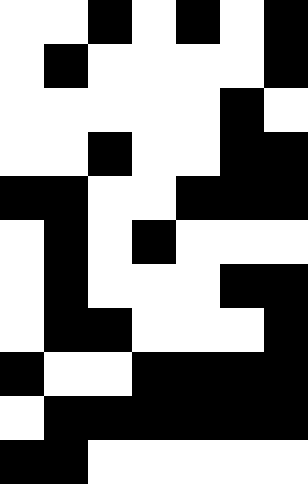[["white", "white", "black", "white", "black", "white", "black"], ["white", "black", "white", "white", "white", "white", "black"], ["white", "white", "white", "white", "white", "black", "white"], ["white", "white", "black", "white", "white", "black", "black"], ["black", "black", "white", "white", "black", "black", "black"], ["white", "black", "white", "black", "white", "white", "white"], ["white", "black", "white", "white", "white", "black", "black"], ["white", "black", "black", "white", "white", "white", "black"], ["black", "white", "white", "black", "black", "black", "black"], ["white", "black", "black", "black", "black", "black", "black"], ["black", "black", "white", "white", "white", "white", "white"]]